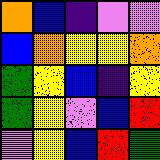[["orange", "blue", "indigo", "violet", "violet"], ["blue", "orange", "yellow", "yellow", "orange"], ["green", "yellow", "blue", "indigo", "yellow"], ["green", "yellow", "violet", "blue", "red"], ["violet", "yellow", "blue", "red", "green"]]